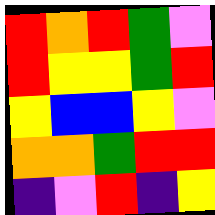[["red", "orange", "red", "green", "violet"], ["red", "yellow", "yellow", "green", "red"], ["yellow", "blue", "blue", "yellow", "violet"], ["orange", "orange", "green", "red", "red"], ["indigo", "violet", "red", "indigo", "yellow"]]